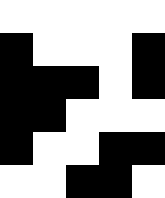[["white", "white", "white", "white", "white"], ["black", "white", "white", "white", "black"], ["black", "black", "black", "white", "black"], ["black", "black", "white", "white", "white"], ["black", "white", "white", "black", "black"], ["white", "white", "black", "black", "white"]]